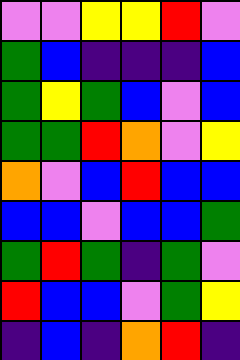[["violet", "violet", "yellow", "yellow", "red", "violet"], ["green", "blue", "indigo", "indigo", "indigo", "blue"], ["green", "yellow", "green", "blue", "violet", "blue"], ["green", "green", "red", "orange", "violet", "yellow"], ["orange", "violet", "blue", "red", "blue", "blue"], ["blue", "blue", "violet", "blue", "blue", "green"], ["green", "red", "green", "indigo", "green", "violet"], ["red", "blue", "blue", "violet", "green", "yellow"], ["indigo", "blue", "indigo", "orange", "red", "indigo"]]